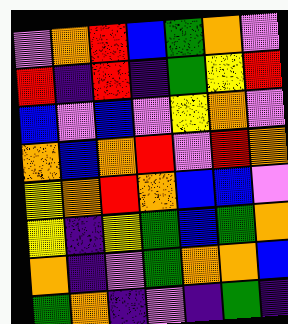[["violet", "orange", "red", "blue", "green", "orange", "violet"], ["red", "indigo", "red", "indigo", "green", "yellow", "red"], ["blue", "violet", "blue", "violet", "yellow", "orange", "violet"], ["orange", "blue", "orange", "red", "violet", "red", "orange"], ["yellow", "orange", "red", "orange", "blue", "blue", "violet"], ["yellow", "indigo", "yellow", "green", "blue", "green", "orange"], ["orange", "indigo", "violet", "green", "orange", "orange", "blue"], ["green", "orange", "indigo", "violet", "indigo", "green", "indigo"]]